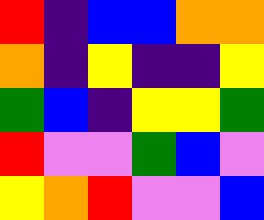[["red", "indigo", "blue", "blue", "orange", "orange"], ["orange", "indigo", "yellow", "indigo", "indigo", "yellow"], ["green", "blue", "indigo", "yellow", "yellow", "green"], ["red", "violet", "violet", "green", "blue", "violet"], ["yellow", "orange", "red", "violet", "violet", "blue"]]